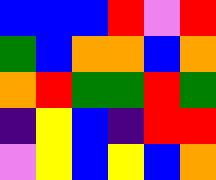[["blue", "blue", "blue", "red", "violet", "red"], ["green", "blue", "orange", "orange", "blue", "orange"], ["orange", "red", "green", "green", "red", "green"], ["indigo", "yellow", "blue", "indigo", "red", "red"], ["violet", "yellow", "blue", "yellow", "blue", "orange"]]